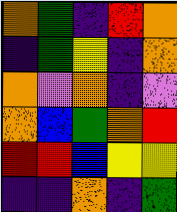[["orange", "green", "indigo", "red", "orange"], ["indigo", "green", "yellow", "indigo", "orange"], ["orange", "violet", "orange", "indigo", "violet"], ["orange", "blue", "green", "orange", "red"], ["red", "red", "blue", "yellow", "yellow"], ["indigo", "indigo", "orange", "indigo", "green"]]